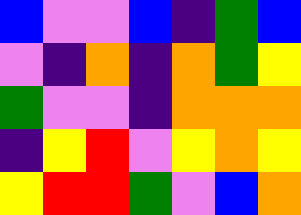[["blue", "violet", "violet", "blue", "indigo", "green", "blue"], ["violet", "indigo", "orange", "indigo", "orange", "green", "yellow"], ["green", "violet", "violet", "indigo", "orange", "orange", "orange"], ["indigo", "yellow", "red", "violet", "yellow", "orange", "yellow"], ["yellow", "red", "red", "green", "violet", "blue", "orange"]]